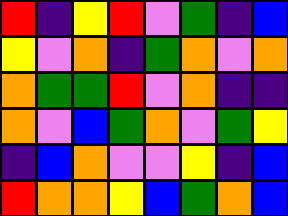[["red", "indigo", "yellow", "red", "violet", "green", "indigo", "blue"], ["yellow", "violet", "orange", "indigo", "green", "orange", "violet", "orange"], ["orange", "green", "green", "red", "violet", "orange", "indigo", "indigo"], ["orange", "violet", "blue", "green", "orange", "violet", "green", "yellow"], ["indigo", "blue", "orange", "violet", "violet", "yellow", "indigo", "blue"], ["red", "orange", "orange", "yellow", "blue", "green", "orange", "blue"]]